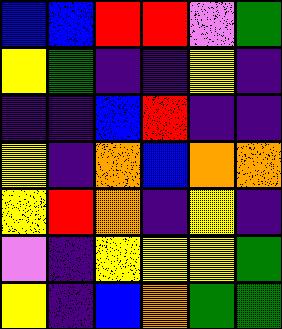[["blue", "blue", "red", "red", "violet", "green"], ["yellow", "green", "indigo", "indigo", "yellow", "indigo"], ["indigo", "indigo", "blue", "red", "indigo", "indigo"], ["yellow", "indigo", "orange", "blue", "orange", "orange"], ["yellow", "red", "orange", "indigo", "yellow", "indigo"], ["violet", "indigo", "yellow", "yellow", "yellow", "green"], ["yellow", "indigo", "blue", "orange", "green", "green"]]